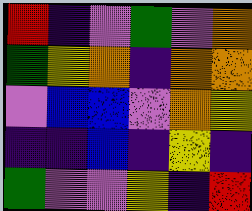[["red", "indigo", "violet", "green", "violet", "orange"], ["green", "yellow", "orange", "indigo", "orange", "orange"], ["violet", "blue", "blue", "violet", "orange", "yellow"], ["indigo", "indigo", "blue", "indigo", "yellow", "indigo"], ["green", "violet", "violet", "yellow", "indigo", "red"]]